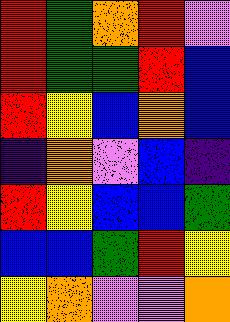[["red", "green", "orange", "red", "violet"], ["red", "green", "green", "red", "blue"], ["red", "yellow", "blue", "orange", "blue"], ["indigo", "orange", "violet", "blue", "indigo"], ["red", "yellow", "blue", "blue", "green"], ["blue", "blue", "green", "red", "yellow"], ["yellow", "orange", "violet", "violet", "orange"]]